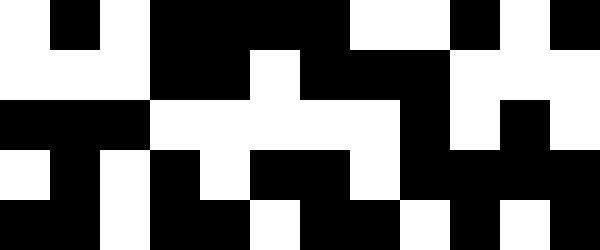[["white", "black", "white", "black", "black", "black", "black", "white", "white", "black", "white", "black"], ["white", "white", "white", "black", "black", "white", "black", "black", "black", "white", "white", "white"], ["black", "black", "black", "white", "white", "white", "white", "white", "black", "white", "black", "white"], ["white", "black", "white", "black", "white", "black", "black", "white", "black", "black", "black", "black"], ["black", "black", "white", "black", "black", "white", "black", "black", "white", "black", "white", "black"]]